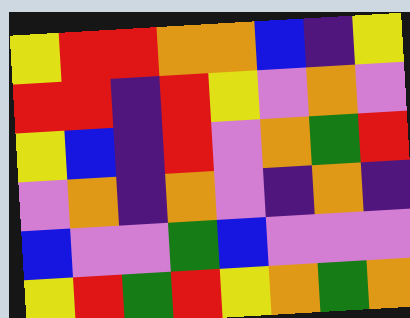[["yellow", "red", "red", "orange", "orange", "blue", "indigo", "yellow"], ["red", "red", "indigo", "red", "yellow", "violet", "orange", "violet"], ["yellow", "blue", "indigo", "red", "violet", "orange", "green", "red"], ["violet", "orange", "indigo", "orange", "violet", "indigo", "orange", "indigo"], ["blue", "violet", "violet", "green", "blue", "violet", "violet", "violet"], ["yellow", "red", "green", "red", "yellow", "orange", "green", "orange"]]